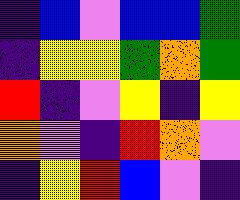[["indigo", "blue", "violet", "blue", "blue", "green"], ["indigo", "yellow", "yellow", "green", "orange", "green"], ["red", "indigo", "violet", "yellow", "indigo", "yellow"], ["orange", "violet", "indigo", "red", "orange", "violet"], ["indigo", "yellow", "red", "blue", "violet", "indigo"]]